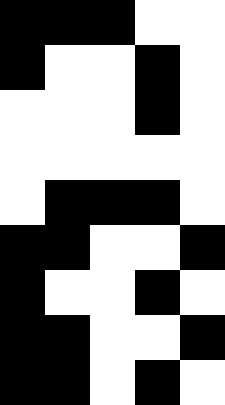[["black", "black", "black", "white", "white"], ["black", "white", "white", "black", "white"], ["white", "white", "white", "black", "white"], ["white", "white", "white", "white", "white"], ["white", "black", "black", "black", "white"], ["black", "black", "white", "white", "black"], ["black", "white", "white", "black", "white"], ["black", "black", "white", "white", "black"], ["black", "black", "white", "black", "white"]]